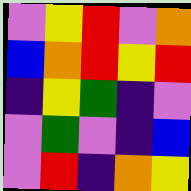[["violet", "yellow", "red", "violet", "orange"], ["blue", "orange", "red", "yellow", "red"], ["indigo", "yellow", "green", "indigo", "violet"], ["violet", "green", "violet", "indigo", "blue"], ["violet", "red", "indigo", "orange", "yellow"]]